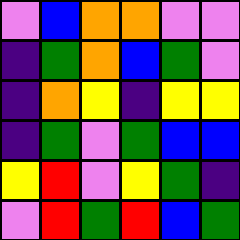[["violet", "blue", "orange", "orange", "violet", "violet"], ["indigo", "green", "orange", "blue", "green", "violet"], ["indigo", "orange", "yellow", "indigo", "yellow", "yellow"], ["indigo", "green", "violet", "green", "blue", "blue"], ["yellow", "red", "violet", "yellow", "green", "indigo"], ["violet", "red", "green", "red", "blue", "green"]]